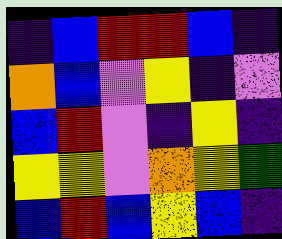[["indigo", "blue", "red", "red", "blue", "indigo"], ["orange", "blue", "violet", "yellow", "indigo", "violet"], ["blue", "red", "violet", "indigo", "yellow", "indigo"], ["yellow", "yellow", "violet", "orange", "yellow", "green"], ["blue", "red", "blue", "yellow", "blue", "indigo"]]